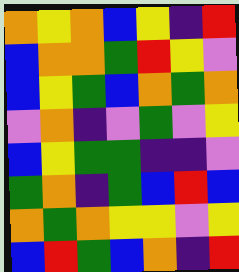[["orange", "yellow", "orange", "blue", "yellow", "indigo", "red"], ["blue", "orange", "orange", "green", "red", "yellow", "violet"], ["blue", "yellow", "green", "blue", "orange", "green", "orange"], ["violet", "orange", "indigo", "violet", "green", "violet", "yellow"], ["blue", "yellow", "green", "green", "indigo", "indigo", "violet"], ["green", "orange", "indigo", "green", "blue", "red", "blue"], ["orange", "green", "orange", "yellow", "yellow", "violet", "yellow"], ["blue", "red", "green", "blue", "orange", "indigo", "red"]]